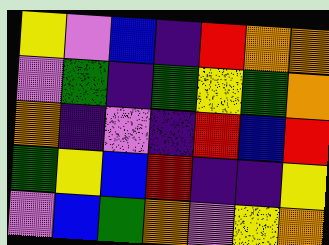[["yellow", "violet", "blue", "indigo", "red", "orange", "orange"], ["violet", "green", "indigo", "green", "yellow", "green", "orange"], ["orange", "indigo", "violet", "indigo", "red", "blue", "red"], ["green", "yellow", "blue", "red", "indigo", "indigo", "yellow"], ["violet", "blue", "green", "orange", "violet", "yellow", "orange"]]